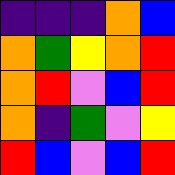[["indigo", "indigo", "indigo", "orange", "blue"], ["orange", "green", "yellow", "orange", "red"], ["orange", "red", "violet", "blue", "red"], ["orange", "indigo", "green", "violet", "yellow"], ["red", "blue", "violet", "blue", "red"]]